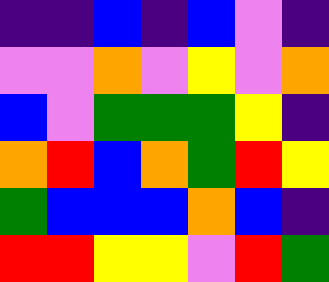[["indigo", "indigo", "blue", "indigo", "blue", "violet", "indigo"], ["violet", "violet", "orange", "violet", "yellow", "violet", "orange"], ["blue", "violet", "green", "green", "green", "yellow", "indigo"], ["orange", "red", "blue", "orange", "green", "red", "yellow"], ["green", "blue", "blue", "blue", "orange", "blue", "indigo"], ["red", "red", "yellow", "yellow", "violet", "red", "green"]]